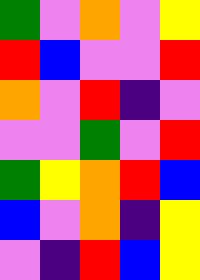[["green", "violet", "orange", "violet", "yellow"], ["red", "blue", "violet", "violet", "red"], ["orange", "violet", "red", "indigo", "violet"], ["violet", "violet", "green", "violet", "red"], ["green", "yellow", "orange", "red", "blue"], ["blue", "violet", "orange", "indigo", "yellow"], ["violet", "indigo", "red", "blue", "yellow"]]